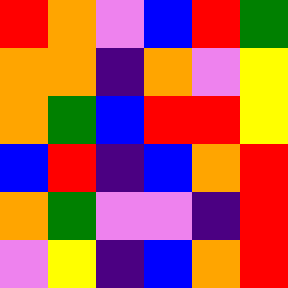[["red", "orange", "violet", "blue", "red", "green"], ["orange", "orange", "indigo", "orange", "violet", "yellow"], ["orange", "green", "blue", "red", "red", "yellow"], ["blue", "red", "indigo", "blue", "orange", "red"], ["orange", "green", "violet", "violet", "indigo", "red"], ["violet", "yellow", "indigo", "blue", "orange", "red"]]